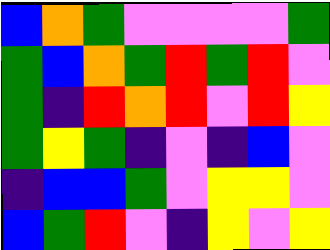[["blue", "orange", "green", "violet", "violet", "violet", "violet", "green"], ["green", "blue", "orange", "green", "red", "green", "red", "violet"], ["green", "indigo", "red", "orange", "red", "violet", "red", "yellow"], ["green", "yellow", "green", "indigo", "violet", "indigo", "blue", "violet"], ["indigo", "blue", "blue", "green", "violet", "yellow", "yellow", "violet"], ["blue", "green", "red", "violet", "indigo", "yellow", "violet", "yellow"]]